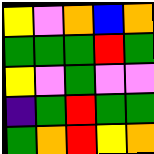[["yellow", "violet", "orange", "blue", "orange"], ["green", "green", "green", "red", "green"], ["yellow", "violet", "green", "violet", "violet"], ["indigo", "green", "red", "green", "green"], ["green", "orange", "red", "yellow", "orange"]]